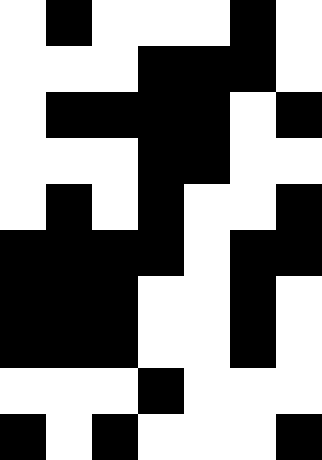[["white", "black", "white", "white", "white", "black", "white"], ["white", "white", "white", "black", "black", "black", "white"], ["white", "black", "black", "black", "black", "white", "black"], ["white", "white", "white", "black", "black", "white", "white"], ["white", "black", "white", "black", "white", "white", "black"], ["black", "black", "black", "black", "white", "black", "black"], ["black", "black", "black", "white", "white", "black", "white"], ["black", "black", "black", "white", "white", "black", "white"], ["white", "white", "white", "black", "white", "white", "white"], ["black", "white", "black", "white", "white", "white", "black"]]